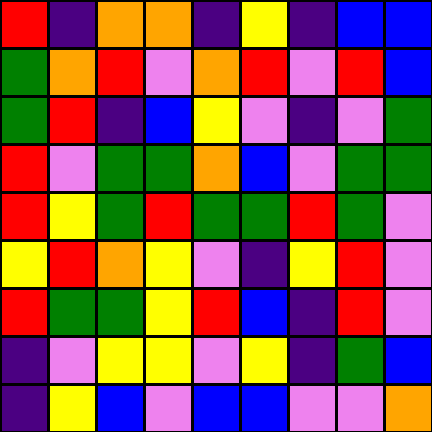[["red", "indigo", "orange", "orange", "indigo", "yellow", "indigo", "blue", "blue"], ["green", "orange", "red", "violet", "orange", "red", "violet", "red", "blue"], ["green", "red", "indigo", "blue", "yellow", "violet", "indigo", "violet", "green"], ["red", "violet", "green", "green", "orange", "blue", "violet", "green", "green"], ["red", "yellow", "green", "red", "green", "green", "red", "green", "violet"], ["yellow", "red", "orange", "yellow", "violet", "indigo", "yellow", "red", "violet"], ["red", "green", "green", "yellow", "red", "blue", "indigo", "red", "violet"], ["indigo", "violet", "yellow", "yellow", "violet", "yellow", "indigo", "green", "blue"], ["indigo", "yellow", "blue", "violet", "blue", "blue", "violet", "violet", "orange"]]